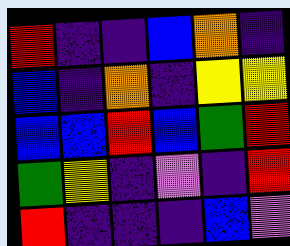[["red", "indigo", "indigo", "blue", "orange", "indigo"], ["blue", "indigo", "orange", "indigo", "yellow", "yellow"], ["blue", "blue", "red", "blue", "green", "red"], ["green", "yellow", "indigo", "violet", "indigo", "red"], ["red", "indigo", "indigo", "indigo", "blue", "violet"]]